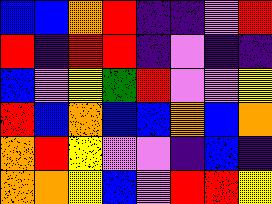[["blue", "blue", "orange", "red", "indigo", "indigo", "violet", "red"], ["red", "indigo", "red", "red", "indigo", "violet", "indigo", "indigo"], ["blue", "violet", "yellow", "green", "red", "violet", "violet", "yellow"], ["red", "blue", "orange", "blue", "blue", "orange", "blue", "orange"], ["orange", "red", "yellow", "violet", "violet", "indigo", "blue", "indigo"], ["orange", "orange", "yellow", "blue", "violet", "red", "red", "yellow"]]